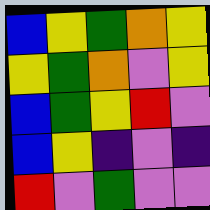[["blue", "yellow", "green", "orange", "yellow"], ["yellow", "green", "orange", "violet", "yellow"], ["blue", "green", "yellow", "red", "violet"], ["blue", "yellow", "indigo", "violet", "indigo"], ["red", "violet", "green", "violet", "violet"]]